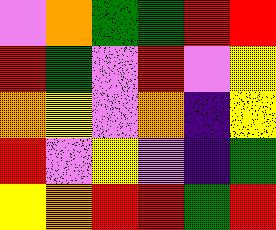[["violet", "orange", "green", "green", "red", "red"], ["red", "green", "violet", "red", "violet", "yellow"], ["orange", "yellow", "violet", "orange", "indigo", "yellow"], ["red", "violet", "yellow", "violet", "indigo", "green"], ["yellow", "orange", "red", "red", "green", "red"]]